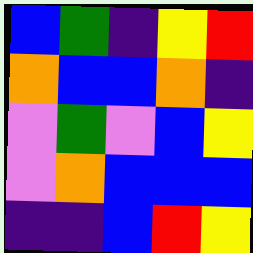[["blue", "green", "indigo", "yellow", "red"], ["orange", "blue", "blue", "orange", "indigo"], ["violet", "green", "violet", "blue", "yellow"], ["violet", "orange", "blue", "blue", "blue"], ["indigo", "indigo", "blue", "red", "yellow"]]